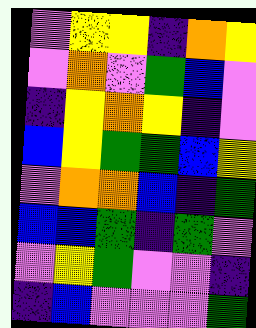[["violet", "yellow", "yellow", "indigo", "orange", "yellow"], ["violet", "orange", "violet", "green", "blue", "violet"], ["indigo", "yellow", "orange", "yellow", "indigo", "violet"], ["blue", "yellow", "green", "green", "blue", "yellow"], ["violet", "orange", "orange", "blue", "indigo", "green"], ["blue", "blue", "green", "indigo", "green", "violet"], ["violet", "yellow", "green", "violet", "violet", "indigo"], ["indigo", "blue", "violet", "violet", "violet", "green"]]